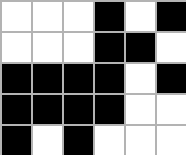[["white", "white", "white", "black", "white", "black"], ["white", "white", "white", "black", "black", "white"], ["black", "black", "black", "black", "white", "black"], ["black", "black", "black", "black", "white", "white"], ["black", "white", "black", "white", "white", "white"]]